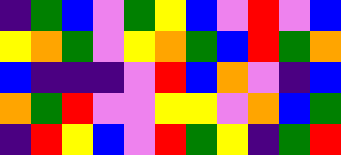[["indigo", "green", "blue", "violet", "green", "yellow", "blue", "violet", "red", "violet", "blue"], ["yellow", "orange", "green", "violet", "yellow", "orange", "green", "blue", "red", "green", "orange"], ["blue", "indigo", "indigo", "indigo", "violet", "red", "blue", "orange", "violet", "indigo", "blue"], ["orange", "green", "red", "violet", "violet", "yellow", "yellow", "violet", "orange", "blue", "green"], ["indigo", "red", "yellow", "blue", "violet", "red", "green", "yellow", "indigo", "green", "red"]]